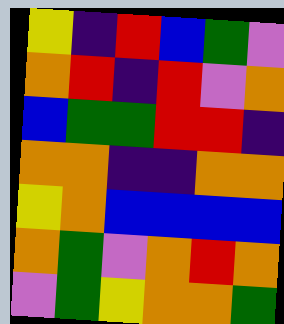[["yellow", "indigo", "red", "blue", "green", "violet"], ["orange", "red", "indigo", "red", "violet", "orange"], ["blue", "green", "green", "red", "red", "indigo"], ["orange", "orange", "indigo", "indigo", "orange", "orange"], ["yellow", "orange", "blue", "blue", "blue", "blue"], ["orange", "green", "violet", "orange", "red", "orange"], ["violet", "green", "yellow", "orange", "orange", "green"]]